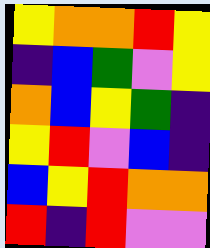[["yellow", "orange", "orange", "red", "yellow"], ["indigo", "blue", "green", "violet", "yellow"], ["orange", "blue", "yellow", "green", "indigo"], ["yellow", "red", "violet", "blue", "indigo"], ["blue", "yellow", "red", "orange", "orange"], ["red", "indigo", "red", "violet", "violet"]]